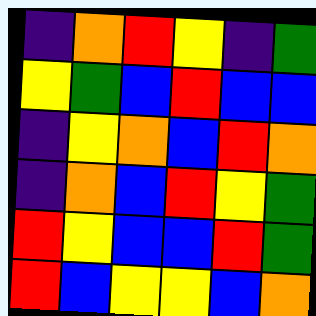[["indigo", "orange", "red", "yellow", "indigo", "green"], ["yellow", "green", "blue", "red", "blue", "blue"], ["indigo", "yellow", "orange", "blue", "red", "orange"], ["indigo", "orange", "blue", "red", "yellow", "green"], ["red", "yellow", "blue", "blue", "red", "green"], ["red", "blue", "yellow", "yellow", "blue", "orange"]]